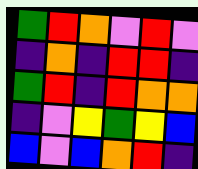[["green", "red", "orange", "violet", "red", "violet"], ["indigo", "orange", "indigo", "red", "red", "indigo"], ["green", "red", "indigo", "red", "orange", "orange"], ["indigo", "violet", "yellow", "green", "yellow", "blue"], ["blue", "violet", "blue", "orange", "red", "indigo"]]